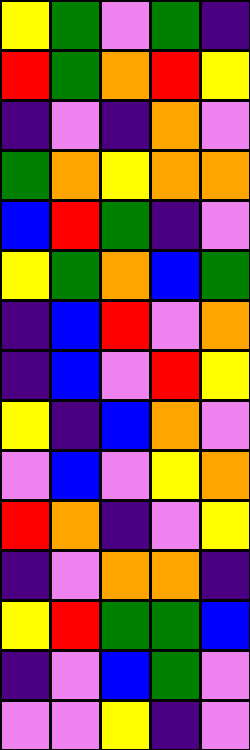[["yellow", "green", "violet", "green", "indigo"], ["red", "green", "orange", "red", "yellow"], ["indigo", "violet", "indigo", "orange", "violet"], ["green", "orange", "yellow", "orange", "orange"], ["blue", "red", "green", "indigo", "violet"], ["yellow", "green", "orange", "blue", "green"], ["indigo", "blue", "red", "violet", "orange"], ["indigo", "blue", "violet", "red", "yellow"], ["yellow", "indigo", "blue", "orange", "violet"], ["violet", "blue", "violet", "yellow", "orange"], ["red", "orange", "indigo", "violet", "yellow"], ["indigo", "violet", "orange", "orange", "indigo"], ["yellow", "red", "green", "green", "blue"], ["indigo", "violet", "blue", "green", "violet"], ["violet", "violet", "yellow", "indigo", "violet"]]